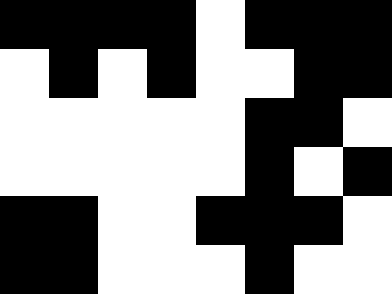[["black", "black", "black", "black", "white", "black", "black", "black"], ["white", "black", "white", "black", "white", "white", "black", "black"], ["white", "white", "white", "white", "white", "black", "black", "white"], ["white", "white", "white", "white", "white", "black", "white", "black"], ["black", "black", "white", "white", "black", "black", "black", "white"], ["black", "black", "white", "white", "white", "black", "white", "white"]]